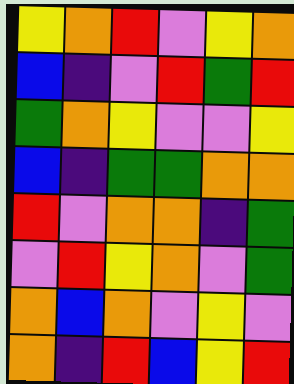[["yellow", "orange", "red", "violet", "yellow", "orange"], ["blue", "indigo", "violet", "red", "green", "red"], ["green", "orange", "yellow", "violet", "violet", "yellow"], ["blue", "indigo", "green", "green", "orange", "orange"], ["red", "violet", "orange", "orange", "indigo", "green"], ["violet", "red", "yellow", "orange", "violet", "green"], ["orange", "blue", "orange", "violet", "yellow", "violet"], ["orange", "indigo", "red", "blue", "yellow", "red"]]